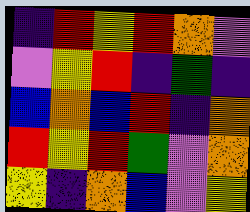[["indigo", "red", "yellow", "red", "orange", "violet"], ["violet", "yellow", "red", "indigo", "green", "indigo"], ["blue", "orange", "blue", "red", "indigo", "orange"], ["red", "yellow", "red", "green", "violet", "orange"], ["yellow", "indigo", "orange", "blue", "violet", "yellow"]]